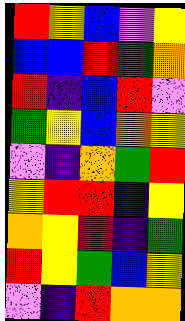[["red", "yellow", "blue", "violet", "yellow"], ["blue", "blue", "red", "green", "orange"], ["red", "indigo", "blue", "red", "violet"], ["green", "yellow", "blue", "orange", "yellow"], ["violet", "indigo", "orange", "green", "red"], ["yellow", "red", "red", "indigo", "yellow"], ["orange", "yellow", "red", "indigo", "green"], ["red", "yellow", "green", "blue", "yellow"], ["violet", "indigo", "red", "orange", "orange"]]